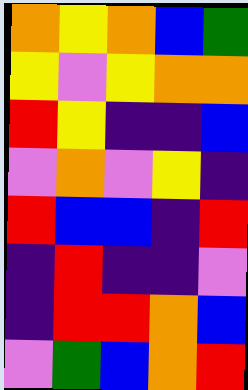[["orange", "yellow", "orange", "blue", "green"], ["yellow", "violet", "yellow", "orange", "orange"], ["red", "yellow", "indigo", "indigo", "blue"], ["violet", "orange", "violet", "yellow", "indigo"], ["red", "blue", "blue", "indigo", "red"], ["indigo", "red", "indigo", "indigo", "violet"], ["indigo", "red", "red", "orange", "blue"], ["violet", "green", "blue", "orange", "red"]]